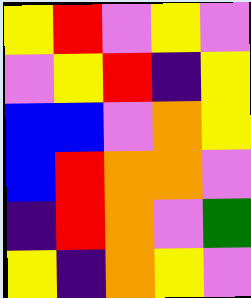[["yellow", "red", "violet", "yellow", "violet"], ["violet", "yellow", "red", "indigo", "yellow"], ["blue", "blue", "violet", "orange", "yellow"], ["blue", "red", "orange", "orange", "violet"], ["indigo", "red", "orange", "violet", "green"], ["yellow", "indigo", "orange", "yellow", "violet"]]